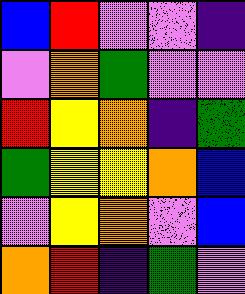[["blue", "red", "violet", "violet", "indigo"], ["violet", "orange", "green", "violet", "violet"], ["red", "yellow", "orange", "indigo", "green"], ["green", "yellow", "yellow", "orange", "blue"], ["violet", "yellow", "orange", "violet", "blue"], ["orange", "red", "indigo", "green", "violet"]]